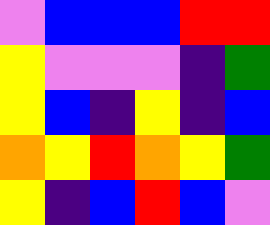[["violet", "blue", "blue", "blue", "red", "red"], ["yellow", "violet", "violet", "violet", "indigo", "green"], ["yellow", "blue", "indigo", "yellow", "indigo", "blue"], ["orange", "yellow", "red", "orange", "yellow", "green"], ["yellow", "indigo", "blue", "red", "blue", "violet"]]